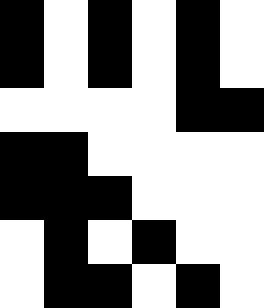[["black", "white", "black", "white", "black", "white"], ["black", "white", "black", "white", "black", "white"], ["white", "white", "white", "white", "black", "black"], ["black", "black", "white", "white", "white", "white"], ["black", "black", "black", "white", "white", "white"], ["white", "black", "white", "black", "white", "white"], ["white", "black", "black", "white", "black", "white"]]